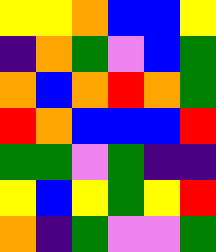[["yellow", "yellow", "orange", "blue", "blue", "yellow"], ["indigo", "orange", "green", "violet", "blue", "green"], ["orange", "blue", "orange", "red", "orange", "green"], ["red", "orange", "blue", "blue", "blue", "red"], ["green", "green", "violet", "green", "indigo", "indigo"], ["yellow", "blue", "yellow", "green", "yellow", "red"], ["orange", "indigo", "green", "violet", "violet", "green"]]